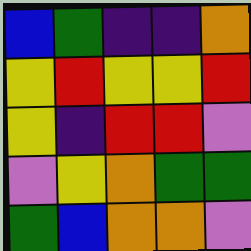[["blue", "green", "indigo", "indigo", "orange"], ["yellow", "red", "yellow", "yellow", "red"], ["yellow", "indigo", "red", "red", "violet"], ["violet", "yellow", "orange", "green", "green"], ["green", "blue", "orange", "orange", "violet"]]